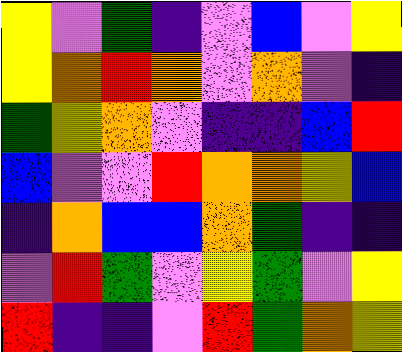[["yellow", "violet", "green", "indigo", "violet", "blue", "violet", "yellow"], ["yellow", "orange", "red", "orange", "violet", "orange", "violet", "indigo"], ["green", "yellow", "orange", "violet", "indigo", "indigo", "blue", "red"], ["blue", "violet", "violet", "red", "orange", "orange", "yellow", "blue"], ["indigo", "orange", "blue", "blue", "orange", "green", "indigo", "indigo"], ["violet", "red", "green", "violet", "yellow", "green", "violet", "yellow"], ["red", "indigo", "indigo", "violet", "red", "green", "orange", "yellow"]]